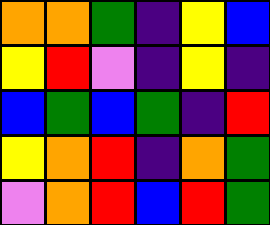[["orange", "orange", "green", "indigo", "yellow", "blue"], ["yellow", "red", "violet", "indigo", "yellow", "indigo"], ["blue", "green", "blue", "green", "indigo", "red"], ["yellow", "orange", "red", "indigo", "orange", "green"], ["violet", "orange", "red", "blue", "red", "green"]]